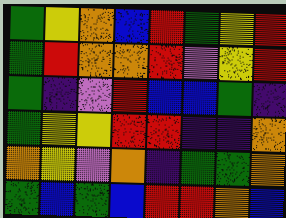[["green", "yellow", "orange", "blue", "red", "green", "yellow", "red"], ["green", "red", "orange", "orange", "red", "violet", "yellow", "red"], ["green", "indigo", "violet", "red", "blue", "blue", "green", "indigo"], ["green", "yellow", "yellow", "red", "red", "indigo", "indigo", "orange"], ["orange", "yellow", "violet", "orange", "indigo", "green", "green", "orange"], ["green", "blue", "green", "blue", "red", "red", "orange", "blue"]]